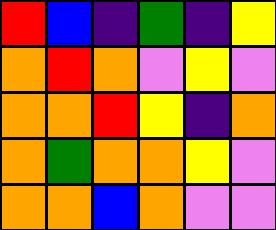[["red", "blue", "indigo", "green", "indigo", "yellow"], ["orange", "red", "orange", "violet", "yellow", "violet"], ["orange", "orange", "red", "yellow", "indigo", "orange"], ["orange", "green", "orange", "orange", "yellow", "violet"], ["orange", "orange", "blue", "orange", "violet", "violet"]]